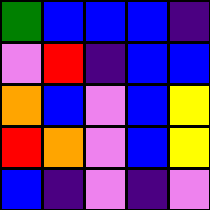[["green", "blue", "blue", "blue", "indigo"], ["violet", "red", "indigo", "blue", "blue"], ["orange", "blue", "violet", "blue", "yellow"], ["red", "orange", "violet", "blue", "yellow"], ["blue", "indigo", "violet", "indigo", "violet"]]